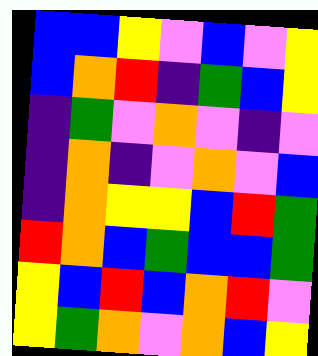[["blue", "blue", "yellow", "violet", "blue", "violet", "yellow"], ["blue", "orange", "red", "indigo", "green", "blue", "yellow"], ["indigo", "green", "violet", "orange", "violet", "indigo", "violet"], ["indigo", "orange", "indigo", "violet", "orange", "violet", "blue"], ["indigo", "orange", "yellow", "yellow", "blue", "red", "green"], ["red", "orange", "blue", "green", "blue", "blue", "green"], ["yellow", "blue", "red", "blue", "orange", "red", "violet"], ["yellow", "green", "orange", "violet", "orange", "blue", "yellow"]]